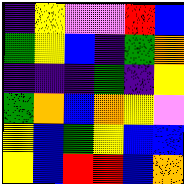[["indigo", "yellow", "violet", "violet", "red", "blue"], ["green", "yellow", "blue", "indigo", "green", "orange"], ["indigo", "indigo", "indigo", "green", "indigo", "yellow"], ["green", "orange", "blue", "orange", "yellow", "violet"], ["yellow", "blue", "green", "yellow", "blue", "blue"], ["yellow", "blue", "red", "red", "blue", "orange"]]